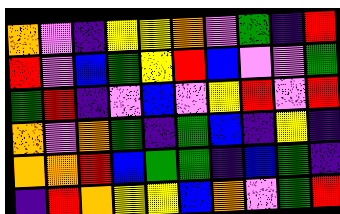[["orange", "violet", "indigo", "yellow", "yellow", "orange", "violet", "green", "indigo", "red"], ["red", "violet", "blue", "green", "yellow", "red", "blue", "violet", "violet", "green"], ["green", "red", "indigo", "violet", "blue", "violet", "yellow", "red", "violet", "red"], ["orange", "violet", "orange", "green", "indigo", "green", "blue", "indigo", "yellow", "indigo"], ["orange", "orange", "red", "blue", "green", "green", "indigo", "blue", "green", "indigo"], ["indigo", "red", "orange", "yellow", "yellow", "blue", "orange", "violet", "green", "red"]]